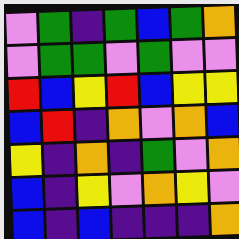[["violet", "green", "indigo", "green", "blue", "green", "orange"], ["violet", "green", "green", "violet", "green", "violet", "violet"], ["red", "blue", "yellow", "red", "blue", "yellow", "yellow"], ["blue", "red", "indigo", "orange", "violet", "orange", "blue"], ["yellow", "indigo", "orange", "indigo", "green", "violet", "orange"], ["blue", "indigo", "yellow", "violet", "orange", "yellow", "violet"], ["blue", "indigo", "blue", "indigo", "indigo", "indigo", "orange"]]